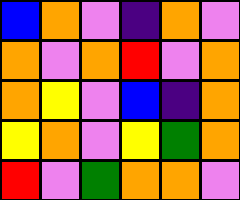[["blue", "orange", "violet", "indigo", "orange", "violet"], ["orange", "violet", "orange", "red", "violet", "orange"], ["orange", "yellow", "violet", "blue", "indigo", "orange"], ["yellow", "orange", "violet", "yellow", "green", "orange"], ["red", "violet", "green", "orange", "orange", "violet"]]